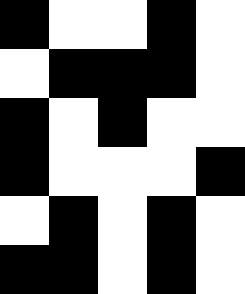[["black", "white", "white", "black", "white"], ["white", "black", "black", "black", "white"], ["black", "white", "black", "white", "white"], ["black", "white", "white", "white", "black"], ["white", "black", "white", "black", "white"], ["black", "black", "white", "black", "white"]]